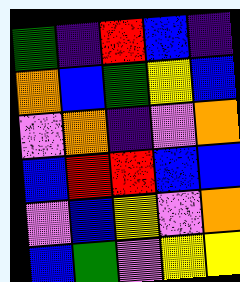[["green", "indigo", "red", "blue", "indigo"], ["orange", "blue", "green", "yellow", "blue"], ["violet", "orange", "indigo", "violet", "orange"], ["blue", "red", "red", "blue", "blue"], ["violet", "blue", "yellow", "violet", "orange"], ["blue", "green", "violet", "yellow", "yellow"]]